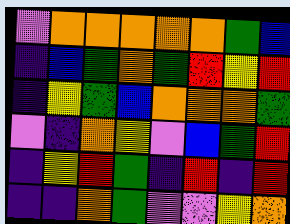[["violet", "orange", "orange", "orange", "orange", "orange", "green", "blue"], ["indigo", "blue", "green", "orange", "green", "red", "yellow", "red"], ["indigo", "yellow", "green", "blue", "orange", "orange", "orange", "green"], ["violet", "indigo", "orange", "yellow", "violet", "blue", "green", "red"], ["indigo", "yellow", "red", "green", "indigo", "red", "indigo", "red"], ["indigo", "indigo", "orange", "green", "violet", "violet", "yellow", "orange"]]